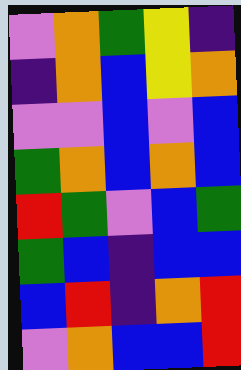[["violet", "orange", "green", "yellow", "indigo"], ["indigo", "orange", "blue", "yellow", "orange"], ["violet", "violet", "blue", "violet", "blue"], ["green", "orange", "blue", "orange", "blue"], ["red", "green", "violet", "blue", "green"], ["green", "blue", "indigo", "blue", "blue"], ["blue", "red", "indigo", "orange", "red"], ["violet", "orange", "blue", "blue", "red"]]